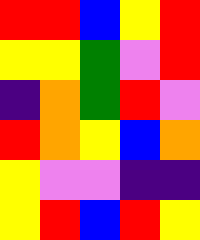[["red", "red", "blue", "yellow", "red"], ["yellow", "yellow", "green", "violet", "red"], ["indigo", "orange", "green", "red", "violet"], ["red", "orange", "yellow", "blue", "orange"], ["yellow", "violet", "violet", "indigo", "indigo"], ["yellow", "red", "blue", "red", "yellow"]]